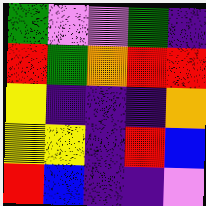[["green", "violet", "violet", "green", "indigo"], ["red", "green", "orange", "red", "red"], ["yellow", "indigo", "indigo", "indigo", "orange"], ["yellow", "yellow", "indigo", "red", "blue"], ["red", "blue", "indigo", "indigo", "violet"]]